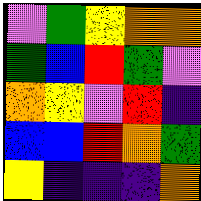[["violet", "green", "yellow", "orange", "orange"], ["green", "blue", "red", "green", "violet"], ["orange", "yellow", "violet", "red", "indigo"], ["blue", "blue", "red", "orange", "green"], ["yellow", "indigo", "indigo", "indigo", "orange"]]